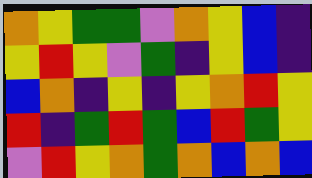[["orange", "yellow", "green", "green", "violet", "orange", "yellow", "blue", "indigo"], ["yellow", "red", "yellow", "violet", "green", "indigo", "yellow", "blue", "indigo"], ["blue", "orange", "indigo", "yellow", "indigo", "yellow", "orange", "red", "yellow"], ["red", "indigo", "green", "red", "green", "blue", "red", "green", "yellow"], ["violet", "red", "yellow", "orange", "green", "orange", "blue", "orange", "blue"]]